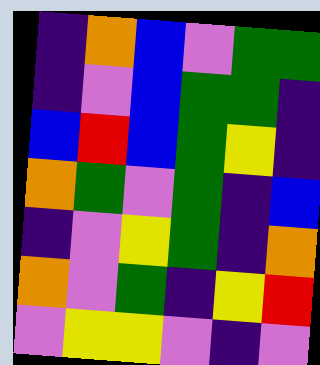[["indigo", "orange", "blue", "violet", "green", "green"], ["indigo", "violet", "blue", "green", "green", "indigo"], ["blue", "red", "blue", "green", "yellow", "indigo"], ["orange", "green", "violet", "green", "indigo", "blue"], ["indigo", "violet", "yellow", "green", "indigo", "orange"], ["orange", "violet", "green", "indigo", "yellow", "red"], ["violet", "yellow", "yellow", "violet", "indigo", "violet"]]